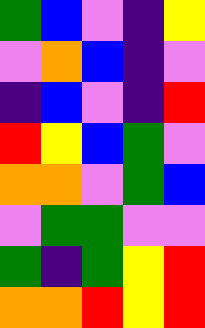[["green", "blue", "violet", "indigo", "yellow"], ["violet", "orange", "blue", "indigo", "violet"], ["indigo", "blue", "violet", "indigo", "red"], ["red", "yellow", "blue", "green", "violet"], ["orange", "orange", "violet", "green", "blue"], ["violet", "green", "green", "violet", "violet"], ["green", "indigo", "green", "yellow", "red"], ["orange", "orange", "red", "yellow", "red"]]